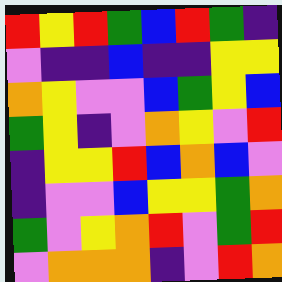[["red", "yellow", "red", "green", "blue", "red", "green", "indigo"], ["violet", "indigo", "indigo", "blue", "indigo", "indigo", "yellow", "yellow"], ["orange", "yellow", "violet", "violet", "blue", "green", "yellow", "blue"], ["green", "yellow", "indigo", "violet", "orange", "yellow", "violet", "red"], ["indigo", "yellow", "yellow", "red", "blue", "orange", "blue", "violet"], ["indigo", "violet", "violet", "blue", "yellow", "yellow", "green", "orange"], ["green", "violet", "yellow", "orange", "red", "violet", "green", "red"], ["violet", "orange", "orange", "orange", "indigo", "violet", "red", "orange"]]